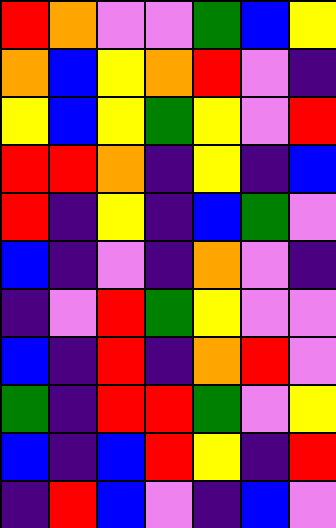[["red", "orange", "violet", "violet", "green", "blue", "yellow"], ["orange", "blue", "yellow", "orange", "red", "violet", "indigo"], ["yellow", "blue", "yellow", "green", "yellow", "violet", "red"], ["red", "red", "orange", "indigo", "yellow", "indigo", "blue"], ["red", "indigo", "yellow", "indigo", "blue", "green", "violet"], ["blue", "indigo", "violet", "indigo", "orange", "violet", "indigo"], ["indigo", "violet", "red", "green", "yellow", "violet", "violet"], ["blue", "indigo", "red", "indigo", "orange", "red", "violet"], ["green", "indigo", "red", "red", "green", "violet", "yellow"], ["blue", "indigo", "blue", "red", "yellow", "indigo", "red"], ["indigo", "red", "blue", "violet", "indigo", "blue", "violet"]]